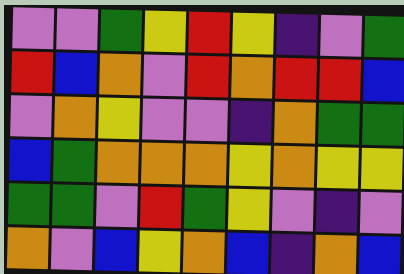[["violet", "violet", "green", "yellow", "red", "yellow", "indigo", "violet", "green"], ["red", "blue", "orange", "violet", "red", "orange", "red", "red", "blue"], ["violet", "orange", "yellow", "violet", "violet", "indigo", "orange", "green", "green"], ["blue", "green", "orange", "orange", "orange", "yellow", "orange", "yellow", "yellow"], ["green", "green", "violet", "red", "green", "yellow", "violet", "indigo", "violet"], ["orange", "violet", "blue", "yellow", "orange", "blue", "indigo", "orange", "blue"]]